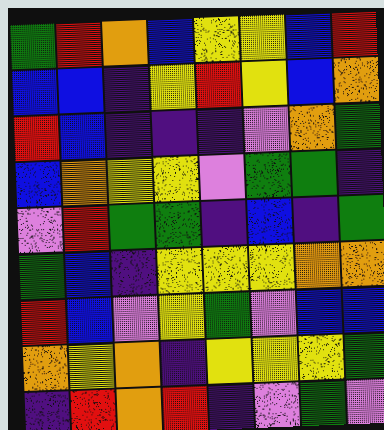[["green", "red", "orange", "blue", "yellow", "yellow", "blue", "red"], ["blue", "blue", "indigo", "yellow", "red", "yellow", "blue", "orange"], ["red", "blue", "indigo", "indigo", "indigo", "violet", "orange", "green"], ["blue", "orange", "yellow", "yellow", "violet", "green", "green", "indigo"], ["violet", "red", "green", "green", "indigo", "blue", "indigo", "green"], ["green", "blue", "indigo", "yellow", "yellow", "yellow", "orange", "orange"], ["red", "blue", "violet", "yellow", "green", "violet", "blue", "blue"], ["orange", "yellow", "orange", "indigo", "yellow", "yellow", "yellow", "green"], ["indigo", "red", "orange", "red", "indigo", "violet", "green", "violet"]]